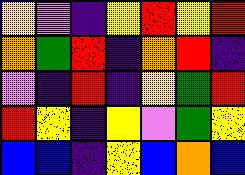[["yellow", "violet", "indigo", "yellow", "red", "yellow", "red"], ["orange", "green", "red", "indigo", "orange", "red", "indigo"], ["violet", "indigo", "red", "indigo", "yellow", "green", "red"], ["red", "yellow", "indigo", "yellow", "violet", "green", "yellow"], ["blue", "blue", "indigo", "yellow", "blue", "orange", "blue"]]